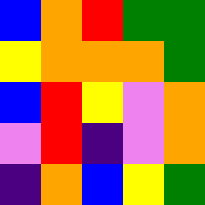[["blue", "orange", "red", "green", "green"], ["yellow", "orange", "orange", "orange", "green"], ["blue", "red", "yellow", "violet", "orange"], ["violet", "red", "indigo", "violet", "orange"], ["indigo", "orange", "blue", "yellow", "green"]]